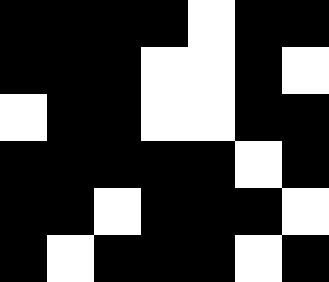[["black", "black", "black", "black", "white", "black", "black"], ["black", "black", "black", "white", "white", "black", "white"], ["white", "black", "black", "white", "white", "black", "black"], ["black", "black", "black", "black", "black", "white", "black"], ["black", "black", "white", "black", "black", "black", "white"], ["black", "white", "black", "black", "black", "white", "black"]]